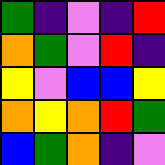[["green", "indigo", "violet", "indigo", "red"], ["orange", "green", "violet", "red", "indigo"], ["yellow", "violet", "blue", "blue", "yellow"], ["orange", "yellow", "orange", "red", "green"], ["blue", "green", "orange", "indigo", "violet"]]